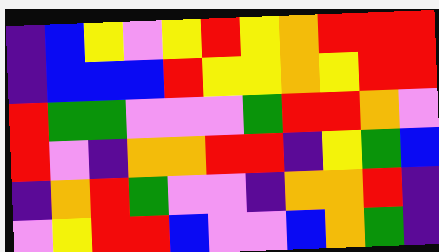[["indigo", "blue", "yellow", "violet", "yellow", "red", "yellow", "orange", "red", "red", "red"], ["indigo", "blue", "blue", "blue", "red", "yellow", "yellow", "orange", "yellow", "red", "red"], ["red", "green", "green", "violet", "violet", "violet", "green", "red", "red", "orange", "violet"], ["red", "violet", "indigo", "orange", "orange", "red", "red", "indigo", "yellow", "green", "blue"], ["indigo", "orange", "red", "green", "violet", "violet", "indigo", "orange", "orange", "red", "indigo"], ["violet", "yellow", "red", "red", "blue", "violet", "violet", "blue", "orange", "green", "indigo"]]